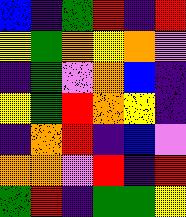[["blue", "indigo", "green", "red", "indigo", "red"], ["yellow", "green", "orange", "yellow", "orange", "violet"], ["indigo", "green", "violet", "orange", "blue", "indigo"], ["yellow", "green", "red", "orange", "yellow", "indigo"], ["indigo", "orange", "red", "indigo", "blue", "violet"], ["orange", "orange", "violet", "red", "indigo", "red"], ["green", "red", "indigo", "green", "green", "yellow"]]